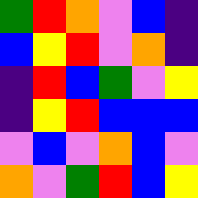[["green", "red", "orange", "violet", "blue", "indigo"], ["blue", "yellow", "red", "violet", "orange", "indigo"], ["indigo", "red", "blue", "green", "violet", "yellow"], ["indigo", "yellow", "red", "blue", "blue", "blue"], ["violet", "blue", "violet", "orange", "blue", "violet"], ["orange", "violet", "green", "red", "blue", "yellow"]]